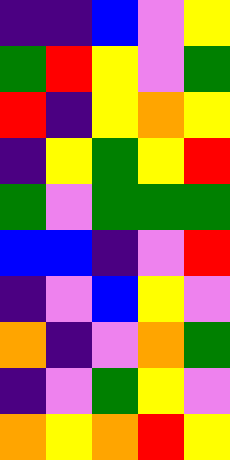[["indigo", "indigo", "blue", "violet", "yellow"], ["green", "red", "yellow", "violet", "green"], ["red", "indigo", "yellow", "orange", "yellow"], ["indigo", "yellow", "green", "yellow", "red"], ["green", "violet", "green", "green", "green"], ["blue", "blue", "indigo", "violet", "red"], ["indigo", "violet", "blue", "yellow", "violet"], ["orange", "indigo", "violet", "orange", "green"], ["indigo", "violet", "green", "yellow", "violet"], ["orange", "yellow", "orange", "red", "yellow"]]